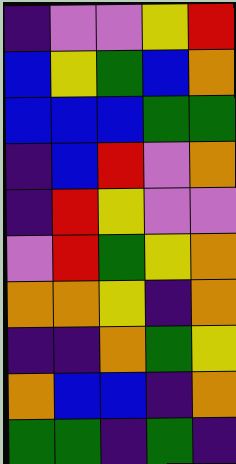[["indigo", "violet", "violet", "yellow", "red"], ["blue", "yellow", "green", "blue", "orange"], ["blue", "blue", "blue", "green", "green"], ["indigo", "blue", "red", "violet", "orange"], ["indigo", "red", "yellow", "violet", "violet"], ["violet", "red", "green", "yellow", "orange"], ["orange", "orange", "yellow", "indigo", "orange"], ["indigo", "indigo", "orange", "green", "yellow"], ["orange", "blue", "blue", "indigo", "orange"], ["green", "green", "indigo", "green", "indigo"]]